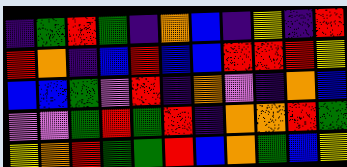[["indigo", "green", "red", "green", "indigo", "orange", "blue", "indigo", "yellow", "indigo", "red"], ["red", "orange", "indigo", "blue", "red", "blue", "blue", "red", "red", "red", "yellow"], ["blue", "blue", "green", "violet", "red", "indigo", "orange", "violet", "indigo", "orange", "blue"], ["violet", "violet", "green", "red", "green", "red", "indigo", "orange", "orange", "red", "green"], ["yellow", "orange", "red", "green", "green", "red", "blue", "orange", "green", "blue", "yellow"]]